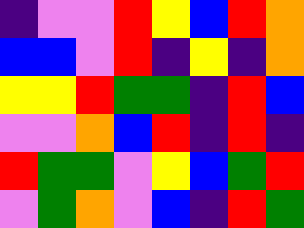[["indigo", "violet", "violet", "red", "yellow", "blue", "red", "orange"], ["blue", "blue", "violet", "red", "indigo", "yellow", "indigo", "orange"], ["yellow", "yellow", "red", "green", "green", "indigo", "red", "blue"], ["violet", "violet", "orange", "blue", "red", "indigo", "red", "indigo"], ["red", "green", "green", "violet", "yellow", "blue", "green", "red"], ["violet", "green", "orange", "violet", "blue", "indigo", "red", "green"]]